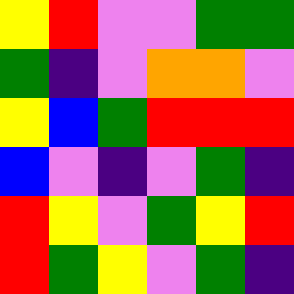[["yellow", "red", "violet", "violet", "green", "green"], ["green", "indigo", "violet", "orange", "orange", "violet"], ["yellow", "blue", "green", "red", "red", "red"], ["blue", "violet", "indigo", "violet", "green", "indigo"], ["red", "yellow", "violet", "green", "yellow", "red"], ["red", "green", "yellow", "violet", "green", "indigo"]]